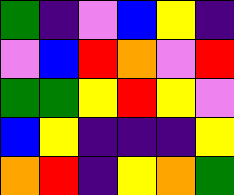[["green", "indigo", "violet", "blue", "yellow", "indigo"], ["violet", "blue", "red", "orange", "violet", "red"], ["green", "green", "yellow", "red", "yellow", "violet"], ["blue", "yellow", "indigo", "indigo", "indigo", "yellow"], ["orange", "red", "indigo", "yellow", "orange", "green"]]